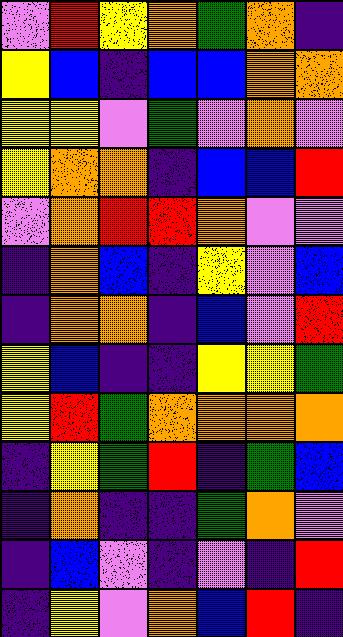[["violet", "red", "yellow", "orange", "green", "orange", "indigo"], ["yellow", "blue", "indigo", "blue", "blue", "orange", "orange"], ["yellow", "yellow", "violet", "green", "violet", "orange", "violet"], ["yellow", "orange", "orange", "indigo", "blue", "blue", "red"], ["violet", "orange", "red", "red", "orange", "violet", "violet"], ["indigo", "orange", "blue", "indigo", "yellow", "violet", "blue"], ["indigo", "orange", "orange", "indigo", "blue", "violet", "red"], ["yellow", "blue", "indigo", "indigo", "yellow", "yellow", "green"], ["yellow", "red", "green", "orange", "orange", "orange", "orange"], ["indigo", "yellow", "green", "red", "indigo", "green", "blue"], ["indigo", "orange", "indigo", "indigo", "green", "orange", "violet"], ["indigo", "blue", "violet", "indigo", "violet", "indigo", "red"], ["indigo", "yellow", "violet", "orange", "blue", "red", "indigo"]]